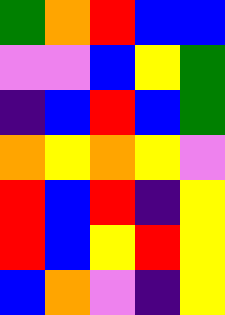[["green", "orange", "red", "blue", "blue"], ["violet", "violet", "blue", "yellow", "green"], ["indigo", "blue", "red", "blue", "green"], ["orange", "yellow", "orange", "yellow", "violet"], ["red", "blue", "red", "indigo", "yellow"], ["red", "blue", "yellow", "red", "yellow"], ["blue", "orange", "violet", "indigo", "yellow"]]